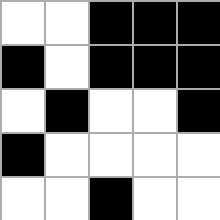[["white", "white", "black", "black", "black"], ["black", "white", "black", "black", "black"], ["white", "black", "white", "white", "black"], ["black", "white", "white", "white", "white"], ["white", "white", "black", "white", "white"]]